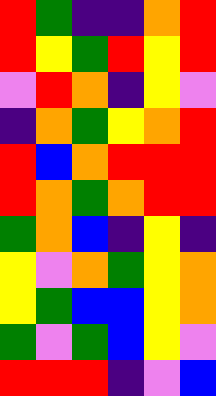[["red", "green", "indigo", "indigo", "orange", "red"], ["red", "yellow", "green", "red", "yellow", "red"], ["violet", "red", "orange", "indigo", "yellow", "violet"], ["indigo", "orange", "green", "yellow", "orange", "red"], ["red", "blue", "orange", "red", "red", "red"], ["red", "orange", "green", "orange", "red", "red"], ["green", "orange", "blue", "indigo", "yellow", "indigo"], ["yellow", "violet", "orange", "green", "yellow", "orange"], ["yellow", "green", "blue", "blue", "yellow", "orange"], ["green", "violet", "green", "blue", "yellow", "violet"], ["red", "red", "red", "indigo", "violet", "blue"]]